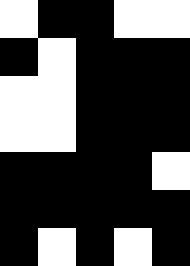[["white", "black", "black", "white", "white"], ["black", "white", "black", "black", "black"], ["white", "white", "black", "black", "black"], ["white", "white", "black", "black", "black"], ["black", "black", "black", "black", "white"], ["black", "black", "black", "black", "black"], ["black", "white", "black", "white", "black"]]